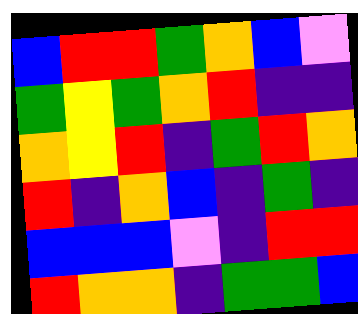[["blue", "red", "red", "green", "orange", "blue", "violet"], ["green", "yellow", "green", "orange", "red", "indigo", "indigo"], ["orange", "yellow", "red", "indigo", "green", "red", "orange"], ["red", "indigo", "orange", "blue", "indigo", "green", "indigo"], ["blue", "blue", "blue", "violet", "indigo", "red", "red"], ["red", "orange", "orange", "indigo", "green", "green", "blue"]]